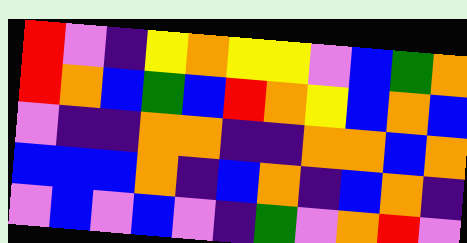[["red", "violet", "indigo", "yellow", "orange", "yellow", "yellow", "violet", "blue", "green", "orange"], ["red", "orange", "blue", "green", "blue", "red", "orange", "yellow", "blue", "orange", "blue"], ["violet", "indigo", "indigo", "orange", "orange", "indigo", "indigo", "orange", "orange", "blue", "orange"], ["blue", "blue", "blue", "orange", "indigo", "blue", "orange", "indigo", "blue", "orange", "indigo"], ["violet", "blue", "violet", "blue", "violet", "indigo", "green", "violet", "orange", "red", "violet"]]